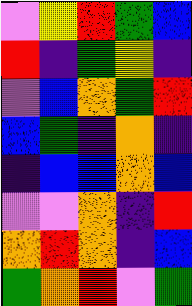[["violet", "yellow", "red", "green", "blue"], ["red", "indigo", "green", "yellow", "indigo"], ["violet", "blue", "orange", "green", "red"], ["blue", "green", "indigo", "orange", "indigo"], ["indigo", "blue", "blue", "orange", "blue"], ["violet", "violet", "orange", "indigo", "red"], ["orange", "red", "orange", "indigo", "blue"], ["green", "orange", "red", "violet", "green"]]